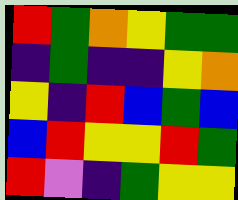[["red", "green", "orange", "yellow", "green", "green"], ["indigo", "green", "indigo", "indigo", "yellow", "orange"], ["yellow", "indigo", "red", "blue", "green", "blue"], ["blue", "red", "yellow", "yellow", "red", "green"], ["red", "violet", "indigo", "green", "yellow", "yellow"]]